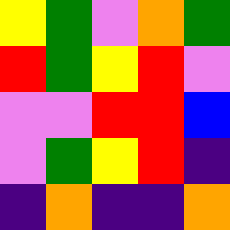[["yellow", "green", "violet", "orange", "green"], ["red", "green", "yellow", "red", "violet"], ["violet", "violet", "red", "red", "blue"], ["violet", "green", "yellow", "red", "indigo"], ["indigo", "orange", "indigo", "indigo", "orange"]]